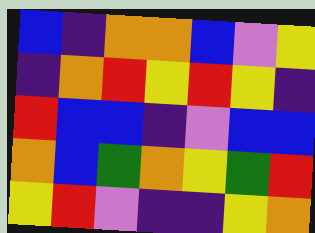[["blue", "indigo", "orange", "orange", "blue", "violet", "yellow"], ["indigo", "orange", "red", "yellow", "red", "yellow", "indigo"], ["red", "blue", "blue", "indigo", "violet", "blue", "blue"], ["orange", "blue", "green", "orange", "yellow", "green", "red"], ["yellow", "red", "violet", "indigo", "indigo", "yellow", "orange"]]